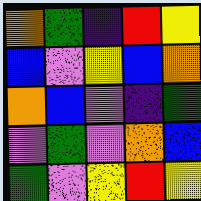[["orange", "green", "indigo", "red", "yellow"], ["blue", "violet", "yellow", "blue", "orange"], ["orange", "blue", "violet", "indigo", "green"], ["violet", "green", "violet", "orange", "blue"], ["green", "violet", "yellow", "red", "yellow"]]